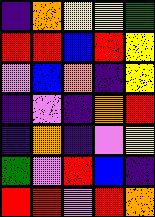[["indigo", "orange", "yellow", "yellow", "green"], ["red", "red", "blue", "red", "yellow"], ["violet", "blue", "orange", "indigo", "yellow"], ["indigo", "violet", "indigo", "orange", "red"], ["indigo", "orange", "indigo", "violet", "yellow"], ["green", "violet", "red", "blue", "indigo"], ["red", "red", "violet", "red", "orange"]]